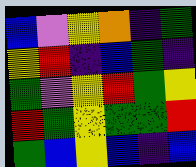[["blue", "violet", "yellow", "orange", "indigo", "green"], ["yellow", "red", "indigo", "blue", "green", "indigo"], ["green", "violet", "yellow", "red", "green", "yellow"], ["red", "green", "yellow", "green", "green", "red"], ["green", "blue", "yellow", "blue", "indigo", "blue"]]